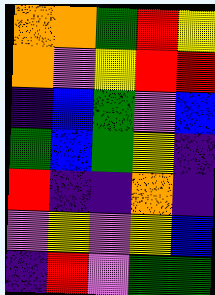[["orange", "orange", "green", "red", "yellow"], ["orange", "violet", "yellow", "red", "red"], ["indigo", "blue", "green", "violet", "blue"], ["green", "blue", "green", "yellow", "indigo"], ["red", "indigo", "indigo", "orange", "indigo"], ["violet", "yellow", "violet", "yellow", "blue"], ["indigo", "red", "violet", "green", "green"]]